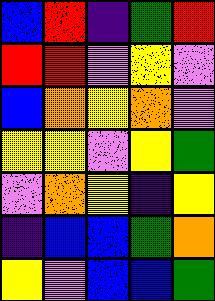[["blue", "red", "indigo", "green", "red"], ["red", "red", "violet", "yellow", "violet"], ["blue", "orange", "yellow", "orange", "violet"], ["yellow", "yellow", "violet", "yellow", "green"], ["violet", "orange", "yellow", "indigo", "yellow"], ["indigo", "blue", "blue", "green", "orange"], ["yellow", "violet", "blue", "blue", "green"]]